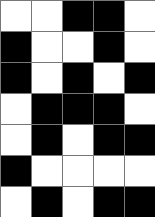[["white", "white", "black", "black", "white"], ["black", "white", "white", "black", "white"], ["black", "white", "black", "white", "black"], ["white", "black", "black", "black", "white"], ["white", "black", "white", "black", "black"], ["black", "white", "white", "white", "white"], ["white", "black", "white", "black", "black"]]